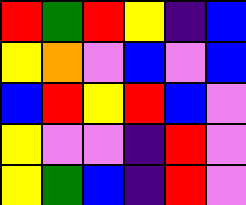[["red", "green", "red", "yellow", "indigo", "blue"], ["yellow", "orange", "violet", "blue", "violet", "blue"], ["blue", "red", "yellow", "red", "blue", "violet"], ["yellow", "violet", "violet", "indigo", "red", "violet"], ["yellow", "green", "blue", "indigo", "red", "violet"]]